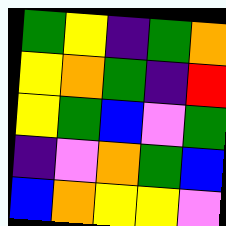[["green", "yellow", "indigo", "green", "orange"], ["yellow", "orange", "green", "indigo", "red"], ["yellow", "green", "blue", "violet", "green"], ["indigo", "violet", "orange", "green", "blue"], ["blue", "orange", "yellow", "yellow", "violet"]]